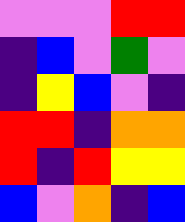[["violet", "violet", "violet", "red", "red"], ["indigo", "blue", "violet", "green", "violet"], ["indigo", "yellow", "blue", "violet", "indigo"], ["red", "red", "indigo", "orange", "orange"], ["red", "indigo", "red", "yellow", "yellow"], ["blue", "violet", "orange", "indigo", "blue"]]